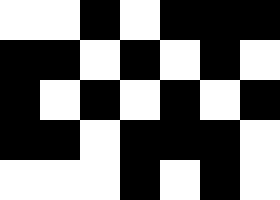[["white", "white", "black", "white", "black", "black", "black"], ["black", "black", "white", "black", "white", "black", "white"], ["black", "white", "black", "white", "black", "white", "black"], ["black", "black", "white", "black", "black", "black", "white"], ["white", "white", "white", "black", "white", "black", "white"]]